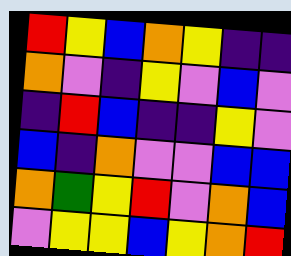[["red", "yellow", "blue", "orange", "yellow", "indigo", "indigo"], ["orange", "violet", "indigo", "yellow", "violet", "blue", "violet"], ["indigo", "red", "blue", "indigo", "indigo", "yellow", "violet"], ["blue", "indigo", "orange", "violet", "violet", "blue", "blue"], ["orange", "green", "yellow", "red", "violet", "orange", "blue"], ["violet", "yellow", "yellow", "blue", "yellow", "orange", "red"]]